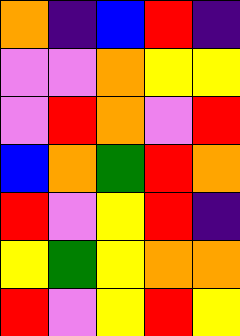[["orange", "indigo", "blue", "red", "indigo"], ["violet", "violet", "orange", "yellow", "yellow"], ["violet", "red", "orange", "violet", "red"], ["blue", "orange", "green", "red", "orange"], ["red", "violet", "yellow", "red", "indigo"], ["yellow", "green", "yellow", "orange", "orange"], ["red", "violet", "yellow", "red", "yellow"]]